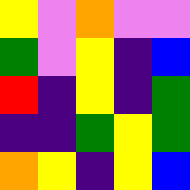[["yellow", "violet", "orange", "violet", "violet"], ["green", "violet", "yellow", "indigo", "blue"], ["red", "indigo", "yellow", "indigo", "green"], ["indigo", "indigo", "green", "yellow", "green"], ["orange", "yellow", "indigo", "yellow", "blue"]]